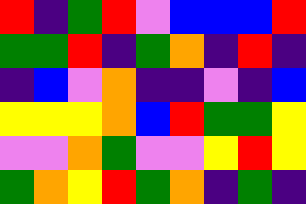[["red", "indigo", "green", "red", "violet", "blue", "blue", "blue", "red"], ["green", "green", "red", "indigo", "green", "orange", "indigo", "red", "indigo"], ["indigo", "blue", "violet", "orange", "indigo", "indigo", "violet", "indigo", "blue"], ["yellow", "yellow", "yellow", "orange", "blue", "red", "green", "green", "yellow"], ["violet", "violet", "orange", "green", "violet", "violet", "yellow", "red", "yellow"], ["green", "orange", "yellow", "red", "green", "orange", "indigo", "green", "indigo"]]